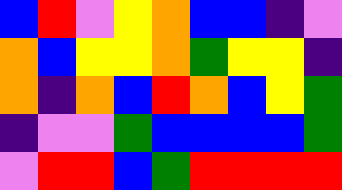[["blue", "red", "violet", "yellow", "orange", "blue", "blue", "indigo", "violet"], ["orange", "blue", "yellow", "yellow", "orange", "green", "yellow", "yellow", "indigo"], ["orange", "indigo", "orange", "blue", "red", "orange", "blue", "yellow", "green"], ["indigo", "violet", "violet", "green", "blue", "blue", "blue", "blue", "green"], ["violet", "red", "red", "blue", "green", "red", "red", "red", "red"]]